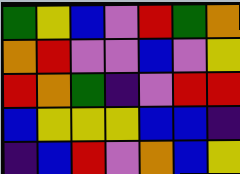[["green", "yellow", "blue", "violet", "red", "green", "orange"], ["orange", "red", "violet", "violet", "blue", "violet", "yellow"], ["red", "orange", "green", "indigo", "violet", "red", "red"], ["blue", "yellow", "yellow", "yellow", "blue", "blue", "indigo"], ["indigo", "blue", "red", "violet", "orange", "blue", "yellow"]]